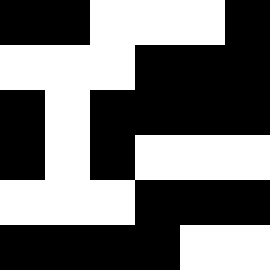[["black", "black", "white", "white", "white", "black"], ["white", "white", "white", "black", "black", "black"], ["black", "white", "black", "black", "black", "black"], ["black", "white", "black", "white", "white", "white"], ["white", "white", "white", "black", "black", "black"], ["black", "black", "black", "black", "white", "white"]]